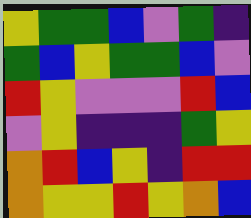[["yellow", "green", "green", "blue", "violet", "green", "indigo"], ["green", "blue", "yellow", "green", "green", "blue", "violet"], ["red", "yellow", "violet", "violet", "violet", "red", "blue"], ["violet", "yellow", "indigo", "indigo", "indigo", "green", "yellow"], ["orange", "red", "blue", "yellow", "indigo", "red", "red"], ["orange", "yellow", "yellow", "red", "yellow", "orange", "blue"]]